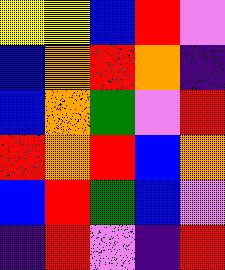[["yellow", "yellow", "blue", "red", "violet"], ["blue", "orange", "red", "orange", "indigo"], ["blue", "orange", "green", "violet", "red"], ["red", "orange", "red", "blue", "orange"], ["blue", "red", "green", "blue", "violet"], ["indigo", "red", "violet", "indigo", "red"]]